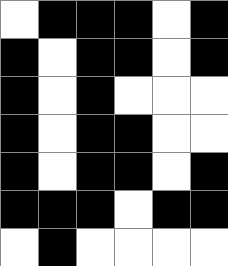[["white", "black", "black", "black", "white", "black"], ["black", "white", "black", "black", "white", "black"], ["black", "white", "black", "white", "white", "white"], ["black", "white", "black", "black", "white", "white"], ["black", "white", "black", "black", "white", "black"], ["black", "black", "black", "white", "black", "black"], ["white", "black", "white", "white", "white", "white"]]